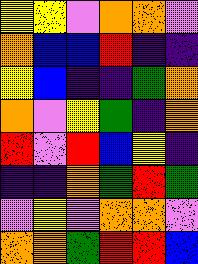[["yellow", "yellow", "violet", "orange", "orange", "violet"], ["orange", "blue", "blue", "red", "indigo", "indigo"], ["yellow", "blue", "indigo", "indigo", "green", "orange"], ["orange", "violet", "yellow", "green", "indigo", "orange"], ["red", "violet", "red", "blue", "yellow", "indigo"], ["indigo", "indigo", "orange", "green", "red", "green"], ["violet", "yellow", "violet", "orange", "orange", "violet"], ["orange", "orange", "green", "red", "red", "blue"]]